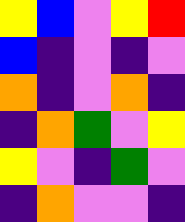[["yellow", "blue", "violet", "yellow", "red"], ["blue", "indigo", "violet", "indigo", "violet"], ["orange", "indigo", "violet", "orange", "indigo"], ["indigo", "orange", "green", "violet", "yellow"], ["yellow", "violet", "indigo", "green", "violet"], ["indigo", "orange", "violet", "violet", "indigo"]]